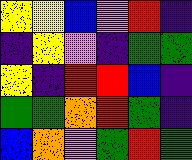[["yellow", "yellow", "blue", "violet", "red", "indigo"], ["indigo", "yellow", "violet", "indigo", "green", "green"], ["yellow", "indigo", "red", "red", "blue", "indigo"], ["green", "green", "orange", "red", "green", "indigo"], ["blue", "orange", "violet", "green", "red", "green"]]